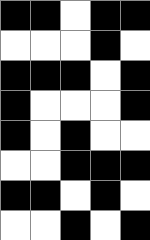[["black", "black", "white", "black", "black"], ["white", "white", "white", "black", "white"], ["black", "black", "black", "white", "black"], ["black", "white", "white", "white", "black"], ["black", "white", "black", "white", "white"], ["white", "white", "black", "black", "black"], ["black", "black", "white", "black", "white"], ["white", "white", "black", "white", "black"]]